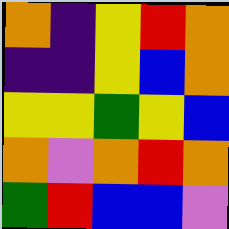[["orange", "indigo", "yellow", "red", "orange"], ["indigo", "indigo", "yellow", "blue", "orange"], ["yellow", "yellow", "green", "yellow", "blue"], ["orange", "violet", "orange", "red", "orange"], ["green", "red", "blue", "blue", "violet"]]